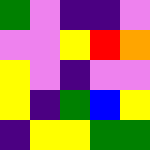[["green", "violet", "indigo", "indigo", "violet"], ["violet", "violet", "yellow", "red", "orange"], ["yellow", "violet", "indigo", "violet", "violet"], ["yellow", "indigo", "green", "blue", "yellow"], ["indigo", "yellow", "yellow", "green", "green"]]